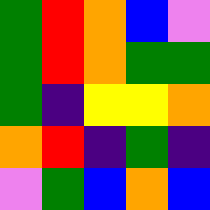[["green", "red", "orange", "blue", "violet"], ["green", "red", "orange", "green", "green"], ["green", "indigo", "yellow", "yellow", "orange"], ["orange", "red", "indigo", "green", "indigo"], ["violet", "green", "blue", "orange", "blue"]]